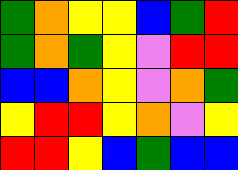[["green", "orange", "yellow", "yellow", "blue", "green", "red"], ["green", "orange", "green", "yellow", "violet", "red", "red"], ["blue", "blue", "orange", "yellow", "violet", "orange", "green"], ["yellow", "red", "red", "yellow", "orange", "violet", "yellow"], ["red", "red", "yellow", "blue", "green", "blue", "blue"]]